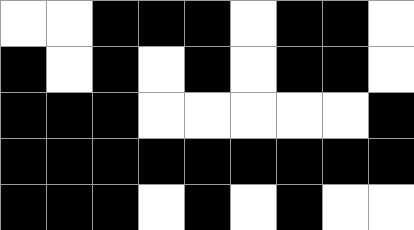[["white", "white", "black", "black", "black", "white", "black", "black", "white"], ["black", "white", "black", "white", "black", "white", "black", "black", "white"], ["black", "black", "black", "white", "white", "white", "white", "white", "black"], ["black", "black", "black", "black", "black", "black", "black", "black", "black"], ["black", "black", "black", "white", "black", "white", "black", "white", "white"]]